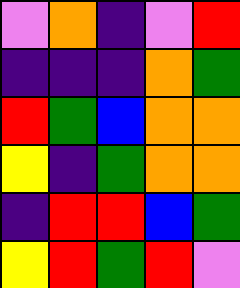[["violet", "orange", "indigo", "violet", "red"], ["indigo", "indigo", "indigo", "orange", "green"], ["red", "green", "blue", "orange", "orange"], ["yellow", "indigo", "green", "orange", "orange"], ["indigo", "red", "red", "blue", "green"], ["yellow", "red", "green", "red", "violet"]]